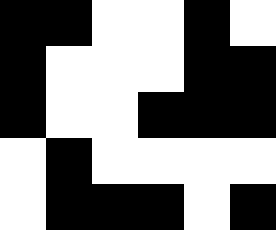[["black", "black", "white", "white", "black", "white"], ["black", "white", "white", "white", "black", "black"], ["black", "white", "white", "black", "black", "black"], ["white", "black", "white", "white", "white", "white"], ["white", "black", "black", "black", "white", "black"]]